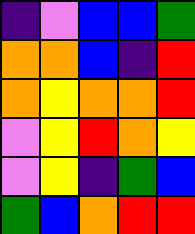[["indigo", "violet", "blue", "blue", "green"], ["orange", "orange", "blue", "indigo", "red"], ["orange", "yellow", "orange", "orange", "red"], ["violet", "yellow", "red", "orange", "yellow"], ["violet", "yellow", "indigo", "green", "blue"], ["green", "blue", "orange", "red", "red"]]